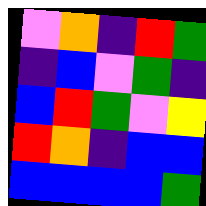[["violet", "orange", "indigo", "red", "green"], ["indigo", "blue", "violet", "green", "indigo"], ["blue", "red", "green", "violet", "yellow"], ["red", "orange", "indigo", "blue", "blue"], ["blue", "blue", "blue", "blue", "green"]]